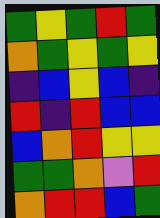[["green", "yellow", "green", "red", "green"], ["orange", "green", "yellow", "green", "yellow"], ["indigo", "blue", "yellow", "blue", "indigo"], ["red", "indigo", "red", "blue", "blue"], ["blue", "orange", "red", "yellow", "yellow"], ["green", "green", "orange", "violet", "red"], ["orange", "red", "red", "blue", "green"]]